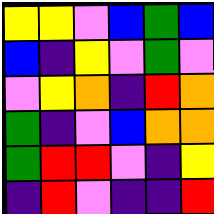[["yellow", "yellow", "violet", "blue", "green", "blue"], ["blue", "indigo", "yellow", "violet", "green", "violet"], ["violet", "yellow", "orange", "indigo", "red", "orange"], ["green", "indigo", "violet", "blue", "orange", "orange"], ["green", "red", "red", "violet", "indigo", "yellow"], ["indigo", "red", "violet", "indigo", "indigo", "red"]]